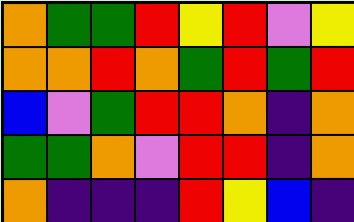[["orange", "green", "green", "red", "yellow", "red", "violet", "yellow"], ["orange", "orange", "red", "orange", "green", "red", "green", "red"], ["blue", "violet", "green", "red", "red", "orange", "indigo", "orange"], ["green", "green", "orange", "violet", "red", "red", "indigo", "orange"], ["orange", "indigo", "indigo", "indigo", "red", "yellow", "blue", "indigo"]]